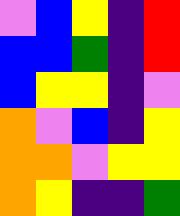[["violet", "blue", "yellow", "indigo", "red"], ["blue", "blue", "green", "indigo", "red"], ["blue", "yellow", "yellow", "indigo", "violet"], ["orange", "violet", "blue", "indigo", "yellow"], ["orange", "orange", "violet", "yellow", "yellow"], ["orange", "yellow", "indigo", "indigo", "green"]]